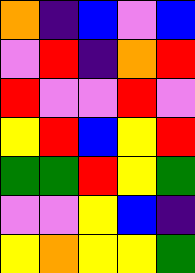[["orange", "indigo", "blue", "violet", "blue"], ["violet", "red", "indigo", "orange", "red"], ["red", "violet", "violet", "red", "violet"], ["yellow", "red", "blue", "yellow", "red"], ["green", "green", "red", "yellow", "green"], ["violet", "violet", "yellow", "blue", "indigo"], ["yellow", "orange", "yellow", "yellow", "green"]]